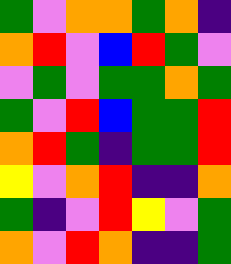[["green", "violet", "orange", "orange", "green", "orange", "indigo"], ["orange", "red", "violet", "blue", "red", "green", "violet"], ["violet", "green", "violet", "green", "green", "orange", "green"], ["green", "violet", "red", "blue", "green", "green", "red"], ["orange", "red", "green", "indigo", "green", "green", "red"], ["yellow", "violet", "orange", "red", "indigo", "indigo", "orange"], ["green", "indigo", "violet", "red", "yellow", "violet", "green"], ["orange", "violet", "red", "orange", "indigo", "indigo", "green"]]